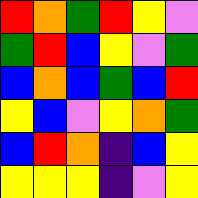[["red", "orange", "green", "red", "yellow", "violet"], ["green", "red", "blue", "yellow", "violet", "green"], ["blue", "orange", "blue", "green", "blue", "red"], ["yellow", "blue", "violet", "yellow", "orange", "green"], ["blue", "red", "orange", "indigo", "blue", "yellow"], ["yellow", "yellow", "yellow", "indigo", "violet", "yellow"]]